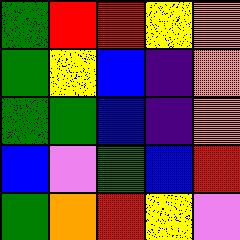[["green", "red", "red", "yellow", "orange"], ["green", "yellow", "blue", "indigo", "orange"], ["green", "green", "blue", "indigo", "orange"], ["blue", "violet", "green", "blue", "red"], ["green", "orange", "red", "yellow", "violet"]]